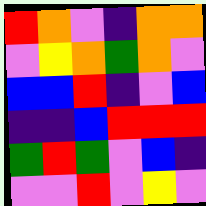[["red", "orange", "violet", "indigo", "orange", "orange"], ["violet", "yellow", "orange", "green", "orange", "violet"], ["blue", "blue", "red", "indigo", "violet", "blue"], ["indigo", "indigo", "blue", "red", "red", "red"], ["green", "red", "green", "violet", "blue", "indigo"], ["violet", "violet", "red", "violet", "yellow", "violet"]]